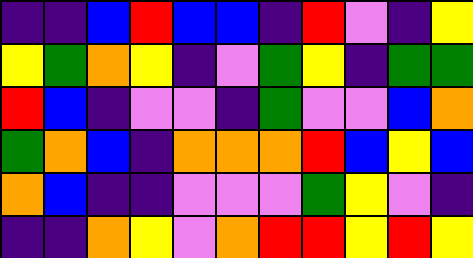[["indigo", "indigo", "blue", "red", "blue", "blue", "indigo", "red", "violet", "indigo", "yellow"], ["yellow", "green", "orange", "yellow", "indigo", "violet", "green", "yellow", "indigo", "green", "green"], ["red", "blue", "indigo", "violet", "violet", "indigo", "green", "violet", "violet", "blue", "orange"], ["green", "orange", "blue", "indigo", "orange", "orange", "orange", "red", "blue", "yellow", "blue"], ["orange", "blue", "indigo", "indigo", "violet", "violet", "violet", "green", "yellow", "violet", "indigo"], ["indigo", "indigo", "orange", "yellow", "violet", "orange", "red", "red", "yellow", "red", "yellow"]]